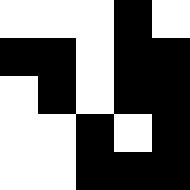[["white", "white", "white", "black", "white"], ["black", "black", "white", "black", "black"], ["white", "black", "white", "black", "black"], ["white", "white", "black", "white", "black"], ["white", "white", "black", "black", "black"]]